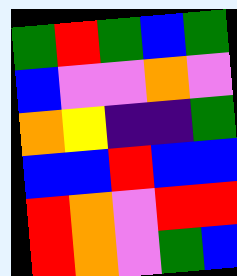[["green", "red", "green", "blue", "green"], ["blue", "violet", "violet", "orange", "violet"], ["orange", "yellow", "indigo", "indigo", "green"], ["blue", "blue", "red", "blue", "blue"], ["red", "orange", "violet", "red", "red"], ["red", "orange", "violet", "green", "blue"]]